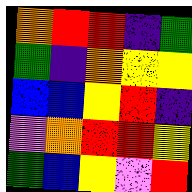[["orange", "red", "red", "indigo", "green"], ["green", "indigo", "orange", "yellow", "yellow"], ["blue", "blue", "yellow", "red", "indigo"], ["violet", "orange", "red", "red", "yellow"], ["green", "blue", "yellow", "violet", "red"]]